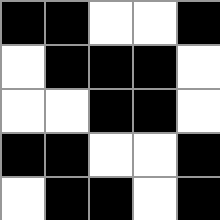[["black", "black", "white", "white", "black"], ["white", "black", "black", "black", "white"], ["white", "white", "black", "black", "white"], ["black", "black", "white", "white", "black"], ["white", "black", "black", "white", "black"]]